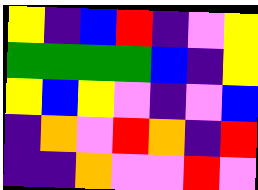[["yellow", "indigo", "blue", "red", "indigo", "violet", "yellow"], ["green", "green", "green", "green", "blue", "indigo", "yellow"], ["yellow", "blue", "yellow", "violet", "indigo", "violet", "blue"], ["indigo", "orange", "violet", "red", "orange", "indigo", "red"], ["indigo", "indigo", "orange", "violet", "violet", "red", "violet"]]